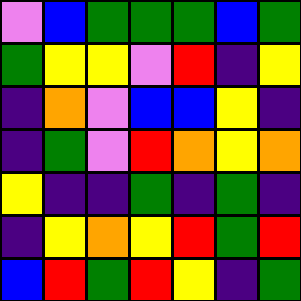[["violet", "blue", "green", "green", "green", "blue", "green"], ["green", "yellow", "yellow", "violet", "red", "indigo", "yellow"], ["indigo", "orange", "violet", "blue", "blue", "yellow", "indigo"], ["indigo", "green", "violet", "red", "orange", "yellow", "orange"], ["yellow", "indigo", "indigo", "green", "indigo", "green", "indigo"], ["indigo", "yellow", "orange", "yellow", "red", "green", "red"], ["blue", "red", "green", "red", "yellow", "indigo", "green"]]